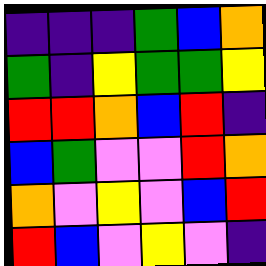[["indigo", "indigo", "indigo", "green", "blue", "orange"], ["green", "indigo", "yellow", "green", "green", "yellow"], ["red", "red", "orange", "blue", "red", "indigo"], ["blue", "green", "violet", "violet", "red", "orange"], ["orange", "violet", "yellow", "violet", "blue", "red"], ["red", "blue", "violet", "yellow", "violet", "indigo"]]